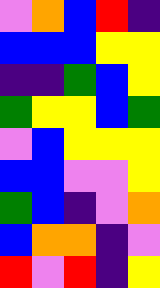[["violet", "orange", "blue", "red", "indigo"], ["blue", "blue", "blue", "yellow", "yellow"], ["indigo", "indigo", "green", "blue", "yellow"], ["green", "yellow", "yellow", "blue", "green"], ["violet", "blue", "yellow", "yellow", "yellow"], ["blue", "blue", "violet", "violet", "yellow"], ["green", "blue", "indigo", "violet", "orange"], ["blue", "orange", "orange", "indigo", "violet"], ["red", "violet", "red", "indigo", "yellow"]]